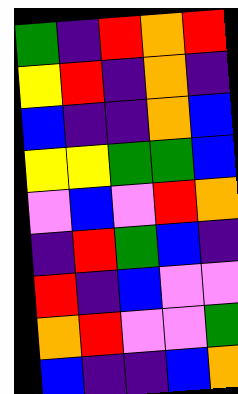[["green", "indigo", "red", "orange", "red"], ["yellow", "red", "indigo", "orange", "indigo"], ["blue", "indigo", "indigo", "orange", "blue"], ["yellow", "yellow", "green", "green", "blue"], ["violet", "blue", "violet", "red", "orange"], ["indigo", "red", "green", "blue", "indigo"], ["red", "indigo", "blue", "violet", "violet"], ["orange", "red", "violet", "violet", "green"], ["blue", "indigo", "indigo", "blue", "orange"]]